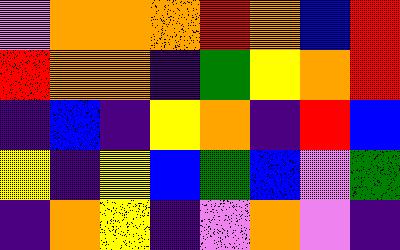[["violet", "orange", "orange", "orange", "red", "orange", "blue", "red"], ["red", "orange", "orange", "indigo", "green", "yellow", "orange", "red"], ["indigo", "blue", "indigo", "yellow", "orange", "indigo", "red", "blue"], ["yellow", "indigo", "yellow", "blue", "green", "blue", "violet", "green"], ["indigo", "orange", "yellow", "indigo", "violet", "orange", "violet", "indigo"]]